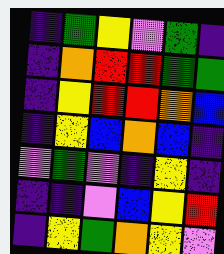[["indigo", "green", "yellow", "violet", "green", "indigo"], ["indigo", "orange", "red", "red", "green", "green"], ["indigo", "yellow", "red", "red", "orange", "blue"], ["indigo", "yellow", "blue", "orange", "blue", "indigo"], ["violet", "green", "violet", "indigo", "yellow", "indigo"], ["indigo", "indigo", "violet", "blue", "yellow", "red"], ["indigo", "yellow", "green", "orange", "yellow", "violet"]]